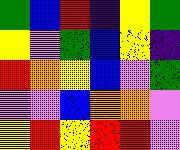[["green", "blue", "red", "indigo", "yellow", "green"], ["yellow", "violet", "green", "blue", "yellow", "indigo"], ["red", "orange", "yellow", "blue", "violet", "green"], ["violet", "violet", "blue", "orange", "orange", "violet"], ["yellow", "red", "yellow", "red", "red", "violet"]]